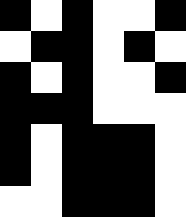[["black", "white", "black", "white", "white", "black"], ["white", "black", "black", "white", "black", "white"], ["black", "white", "black", "white", "white", "black"], ["black", "black", "black", "white", "white", "white"], ["black", "white", "black", "black", "black", "white"], ["black", "white", "black", "black", "black", "white"], ["white", "white", "black", "black", "black", "white"]]